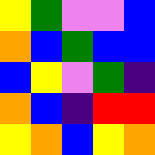[["yellow", "green", "violet", "violet", "blue"], ["orange", "blue", "green", "blue", "blue"], ["blue", "yellow", "violet", "green", "indigo"], ["orange", "blue", "indigo", "red", "red"], ["yellow", "orange", "blue", "yellow", "orange"]]